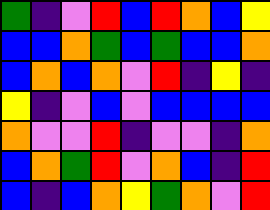[["green", "indigo", "violet", "red", "blue", "red", "orange", "blue", "yellow"], ["blue", "blue", "orange", "green", "blue", "green", "blue", "blue", "orange"], ["blue", "orange", "blue", "orange", "violet", "red", "indigo", "yellow", "indigo"], ["yellow", "indigo", "violet", "blue", "violet", "blue", "blue", "blue", "blue"], ["orange", "violet", "violet", "red", "indigo", "violet", "violet", "indigo", "orange"], ["blue", "orange", "green", "red", "violet", "orange", "blue", "indigo", "red"], ["blue", "indigo", "blue", "orange", "yellow", "green", "orange", "violet", "red"]]